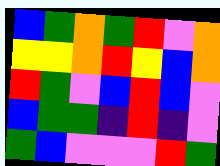[["blue", "green", "orange", "green", "red", "violet", "orange"], ["yellow", "yellow", "orange", "red", "yellow", "blue", "orange"], ["red", "green", "violet", "blue", "red", "blue", "violet"], ["blue", "green", "green", "indigo", "red", "indigo", "violet"], ["green", "blue", "violet", "violet", "violet", "red", "green"]]